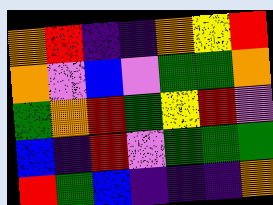[["orange", "red", "indigo", "indigo", "orange", "yellow", "red"], ["orange", "violet", "blue", "violet", "green", "green", "orange"], ["green", "orange", "red", "green", "yellow", "red", "violet"], ["blue", "indigo", "red", "violet", "green", "green", "green"], ["red", "green", "blue", "indigo", "indigo", "indigo", "orange"]]